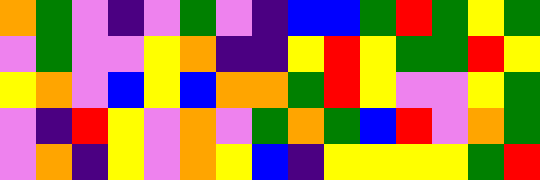[["orange", "green", "violet", "indigo", "violet", "green", "violet", "indigo", "blue", "blue", "green", "red", "green", "yellow", "green"], ["violet", "green", "violet", "violet", "yellow", "orange", "indigo", "indigo", "yellow", "red", "yellow", "green", "green", "red", "yellow"], ["yellow", "orange", "violet", "blue", "yellow", "blue", "orange", "orange", "green", "red", "yellow", "violet", "violet", "yellow", "green"], ["violet", "indigo", "red", "yellow", "violet", "orange", "violet", "green", "orange", "green", "blue", "red", "violet", "orange", "green"], ["violet", "orange", "indigo", "yellow", "violet", "orange", "yellow", "blue", "indigo", "yellow", "yellow", "yellow", "yellow", "green", "red"]]